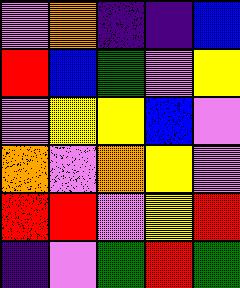[["violet", "orange", "indigo", "indigo", "blue"], ["red", "blue", "green", "violet", "yellow"], ["violet", "yellow", "yellow", "blue", "violet"], ["orange", "violet", "orange", "yellow", "violet"], ["red", "red", "violet", "yellow", "red"], ["indigo", "violet", "green", "red", "green"]]